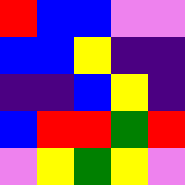[["red", "blue", "blue", "violet", "violet"], ["blue", "blue", "yellow", "indigo", "indigo"], ["indigo", "indigo", "blue", "yellow", "indigo"], ["blue", "red", "red", "green", "red"], ["violet", "yellow", "green", "yellow", "violet"]]